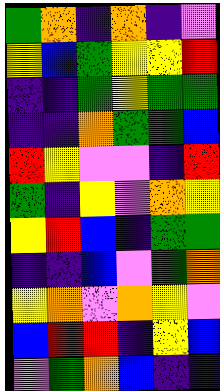[["green", "orange", "indigo", "orange", "indigo", "violet"], ["yellow", "blue", "green", "yellow", "yellow", "red"], ["indigo", "indigo", "green", "yellow", "green", "green"], ["indigo", "indigo", "orange", "green", "green", "blue"], ["red", "yellow", "violet", "violet", "indigo", "red"], ["green", "indigo", "yellow", "violet", "orange", "yellow"], ["yellow", "red", "blue", "indigo", "green", "green"], ["indigo", "indigo", "blue", "violet", "green", "orange"], ["yellow", "orange", "violet", "orange", "yellow", "violet"], ["blue", "red", "red", "indigo", "yellow", "blue"], ["violet", "green", "orange", "blue", "indigo", "indigo"]]